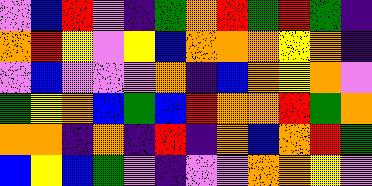[["violet", "blue", "red", "violet", "indigo", "green", "orange", "red", "green", "red", "green", "indigo"], ["orange", "red", "yellow", "violet", "yellow", "blue", "orange", "orange", "orange", "yellow", "orange", "indigo"], ["violet", "blue", "violet", "violet", "violet", "orange", "indigo", "blue", "orange", "yellow", "orange", "violet"], ["green", "yellow", "orange", "blue", "green", "blue", "red", "orange", "orange", "red", "green", "orange"], ["orange", "orange", "indigo", "orange", "indigo", "red", "indigo", "orange", "blue", "orange", "red", "green"], ["blue", "yellow", "blue", "green", "violet", "indigo", "violet", "violet", "orange", "orange", "yellow", "violet"]]